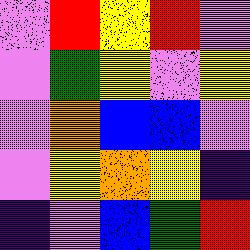[["violet", "red", "yellow", "red", "violet"], ["violet", "green", "yellow", "violet", "yellow"], ["violet", "orange", "blue", "blue", "violet"], ["violet", "yellow", "orange", "yellow", "indigo"], ["indigo", "violet", "blue", "green", "red"]]